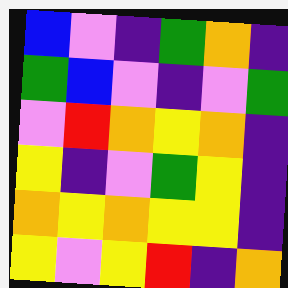[["blue", "violet", "indigo", "green", "orange", "indigo"], ["green", "blue", "violet", "indigo", "violet", "green"], ["violet", "red", "orange", "yellow", "orange", "indigo"], ["yellow", "indigo", "violet", "green", "yellow", "indigo"], ["orange", "yellow", "orange", "yellow", "yellow", "indigo"], ["yellow", "violet", "yellow", "red", "indigo", "orange"]]